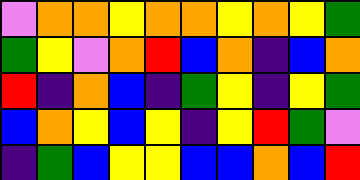[["violet", "orange", "orange", "yellow", "orange", "orange", "yellow", "orange", "yellow", "green"], ["green", "yellow", "violet", "orange", "red", "blue", "orange", "indigo", "blue", "orange"], ["red", "indigo", "orange", "blue", "indigo", "green", "yellow", "indigo", "yellow", "green"], ["blue", "orange", "yellow", "blue", "yellow", "indigo", "yellow", "red", "green", "violet"], ["indigo", "green", "blue", "yellow", "yellow", "blue", "blue", "orange", "blue", "red"]]